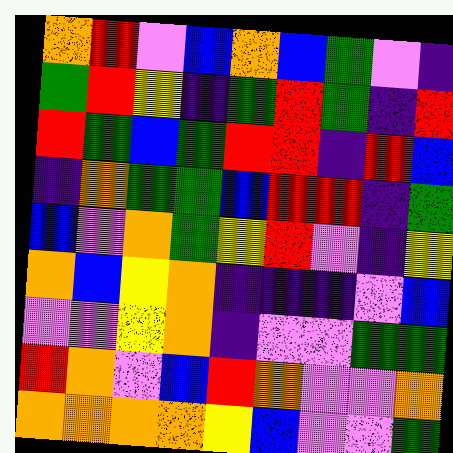[["orange", "red", "violet", "blue", "orange", "blue", "green", "violet", "indigo"], ["green", "red", "yellow", "indigo", "green", "red", "green", "indigo", "red"], ["red", "green", "blue", "green", "red", "red", "indigo", "red", "blue"], ["indigo", "orange", "green", "green", "blue", "red", "red", "indigo", "green"], ["blue", "violet", "orange", "green", "yellow", "red", "violet", "indigo", "yellow"], ["orange", "blue", "yellow", "orange", "indigo", "indigo", "indigo", "violet", "blue"], ["violet", "violet", "yellow", "orange", "indigo", "violet", "violet", "green", "green"], ["red", "orange", "violet", "blue", "red", "orange", "violet", "violet", "orange"], ["orange", "orange", "orange", "orange", "yellow", "blue", "violet", "violet", "green"]]